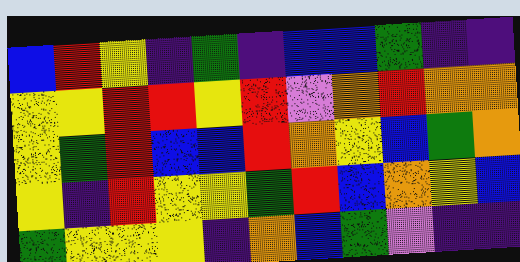[["blue", "red", "yellow", "indigo", "green", "indigo", "blue", "blue", "green", "indigo", "indigo"], ["yellow", "yellow", "red", "red", "yellow", "red", "violet", "orange", "red", "orange", "orange"], ["yellow", "green", "red", "blue", "blue", "red", "orange", "yellow", "blue", "green", "orange"], ["yellow", "indigo", "red", "yellow", "yellow", "green", "red", "blue", "orange", "yellow", "blue"], ["green", "yellow", "yellow", "yellow", "indigo", "orange", "blue", "green", "violet", "indigo", "indigo"]]